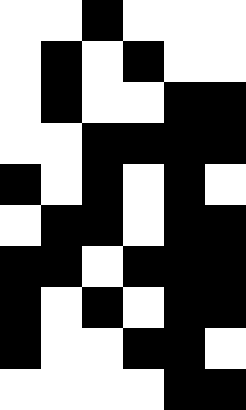[["white", "white", "black", "white", "white", "white"], ["white", "black", "white", "black", "white", "white"], ["white", "black", "white", "white", "black", "black"], ["white", "white", "black", "black", "black", "black"], ["black", "white", "black", "white", "black", "white"], ["white", "black", "black", "white", "black", "black"], ["black", "black", "white", "black", "black", "black"], ["black", "white", "black", "white", "black", "black"], ["black", "white", "white", "black", "black", "white"], ["white", "white", "white", "white", "black", "black"]]